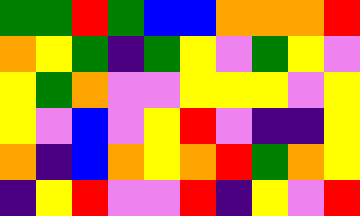[["green", "green", "red", "green", "blue", "blue", "orange", "orange", "orange", "red"], ["orange", "yellow", "green", "indigo", "green", "yellow", "violet", "green", "yellow", "violet"], ["yellow", "green", "orange", "violet", "violet", "yellow", "yellow", "yellow", "violet", "yellow"], ["yellow", "violet", "blue", "violet", "yellow", "red", "violet", "indigo", "indigo", "yellow"], ["orange", "indigo", "blue", "orange", "yellow", "orange", "red", "green", "orange", "yellow"], ["indigo", "yellow", "red", "violet", "violet", "red", "indigo", "yellow", "violet", "red"]]